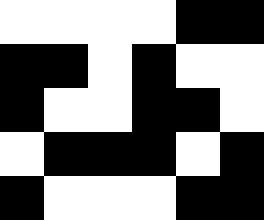[["white", "white", "white", "white", "black", "black"], ["black", "black", "white", "black", "white", "white"], ["black", "white", "white", "black", "black", "white"], ["white", "black", "black", "black", "white", "black"], ["black", "white", "white", "white", "black", "black"]]